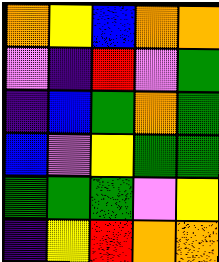[["orange", "yellow", "blue", "orange", "orange"], ["violet", "indigo", "red", "violet", "green"], ["indigo", "blue", "green", "orange", "green"], ["blue", "violet", "yellow", "green", "green"], ["green", "green", "green", "violet", "yellow"], ["indigo", "yellow", "red", "orange", "orange"]]